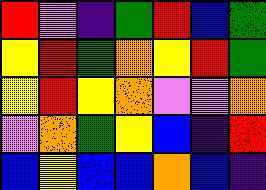[["red", "violet", "indigo", "green", "red", "blue", "green"], ["yellow", "red", "green", "orange", "yellow", "red", "green"], ["yellow", "red", "yellow", "orange", "violet", "violet", "orange"], ["violet", "orange", "green", "yellow", "blue", "indigo", "red"], ["blue", "yellow", "blue", "blue", "orange", "blue", "indigo"]]